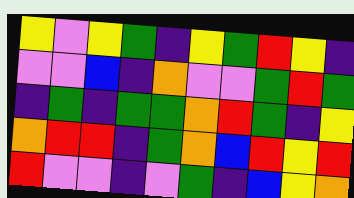[["yellow", "violet", "yellow", "green", "indigo", "yellow", "green", "red", "yellow", "indigo"], ["violet", "violet", "blue", "indigo", "orange", "violet", "violet", "green", "red", "green"], ["indigo", "green", "indigo", "green", "green", "orange", "red", "green", "indigo", "yellow"], ["orange", "red", "red", "indigo", "green", "orange", "blue", "red", "yellow", "red"], ["red", "violet", "violet", "indigo", "violet", "green", "indigo", "blue", "yellow", "orange"]]